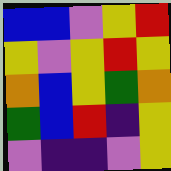[["blue", "blue", "violet", "yellow", "red"], ["yellow", "violet", "yellow", "red", "yellow"], ["orange", "blue", "yellow", "green", "orange"], ["green", "blue", "red", "indigo", "yellow"], ["violet", "indigo", "indigo", "violet", "yellow"]]